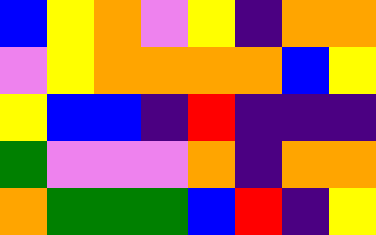[["blue", "yellow", "orange", "violet", "yellow", "indigo", "orange", "orange"], ["violet", "yellow", "orange", "orange", "orange", "orange", "blue", "yellow"], ["yellow", "blue", "blue", "indigo", "red", "indigo", "indigo", "indigo"], ["green", "violet", "violet", "violet", "orange", "indigo", "orange", "orange"], ["orange", "green", "green", "green", "blue", "red", "indigo", "yellow"]]